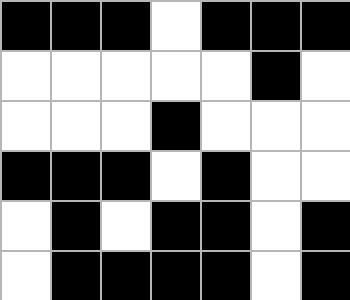[["black", "black", "black", "white", "black", "black", "black"], ["white", "white", "white", "white", "white", "black", "white"], ["white", "white", "white", "black", "white", "white", "white"], ["black", "black", "black", "white", "black", "white", "white"], ["white", "black", "white", "black", "black", "white", "black"], ["white", "black", "black", "black", "black", "white", "black"]]